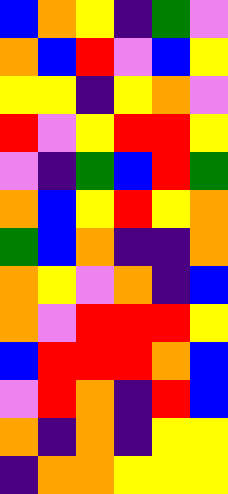[["blue", "orange", "yellow", "indigo", "green", "violet"], ["orange", "blue", "red", "violet", "blue", "yellow"], ["yellow", "yellow", "indigo", "yellow", "orange", "violet"], ["red", "violet", "yellow", "red", "red", "yellow"], ["violet", "indigo", "green", "blue", "red", "green"], ["orange", "blue", "yellow", "red", "yellow", "orange"], ["green", "blue", "orange", "indigo", "indigo", "orange"], ["orange", "yellow", "violet", "orange", "indigo", "blue"], ["orange", "violet", "red", "red", "red", "yellow"], ["blue", "red", "red", "red", "orange", "blue"], ["violet", "red", "orange", "indigo", "red", "blue"], ["orange", "indigo", "orange", "indigo", "yellow", "yellow"], ["indigo", "orange", "orange", "yellow", "yellow", "yellow"]]